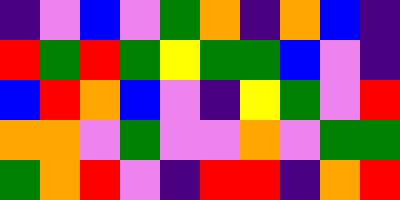[["indigo", "violet", "blue", "violet", "green", "orange", "indigo", "orange", "blue", "indigo"], ["red", "green", "red", "green", "yellow", "green", "green", "blue", "violet", "indigo"], ["blue", "red", "orange", "blue", "violet", "indigo", "yellow", "green", "violet", "red"], ["orange", "orange", "violet", "green", "violet", "violet", "orange", "violet", "green", "green"], ["green", "orange", "red", "violet", "indigo", "red", "red", "indigo", "orange", "red"]]